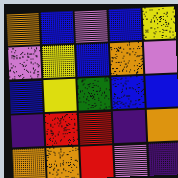[["orange", "blue", "violet", "blue", "yellow"], ["violet", "yellow", "blue", "orange", "violet"], ["blue", "yellow", "green", "blue", "blue"], ["indigo", "red", "red", "indigo", "orange"], ["orange", "orange", "red", "violet", "indigo"]]